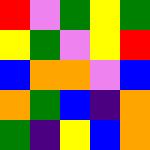[["red", "violet", "green", "yellow", "green"], ["yellow", "green", "violet", "yellow", "red"], ["blue", "orange", "orange", "violet", "blue"], ["orange", "green", "blue", "indigo", "orange"], ["green", "indigo", "yellow", "blue", "orange"]]